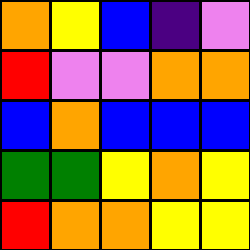[["orange", "yellow", "blue", "indigo", "violet"], ["red", "violet", "violet", "orange", "orange"], ["blue", "orange", "blue", "blue", "blue"], ["green", "green", "yellow", "orange", "yellow"], ["red", "orange", "orange", "yellow", "yellow"]]